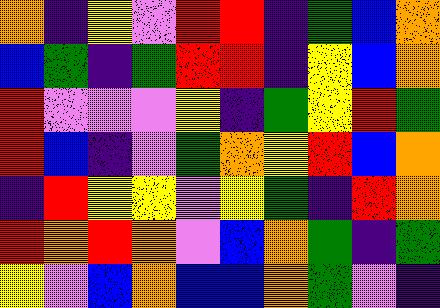[["orange", "indigo", "yellow", "violet", "red", "red", "indigo", "green", "blue", "orange"], ["blue", "green", "indigo", "green", "red", "red", "indigo", "yellow", "blue", "orange"], ["red", "violet", "violet", "violet", "yellow", "indigo", "green", "yellow", "red", "green"], ["red", "blue", "indigo", "violet", "green", "orange", "yellow", "red", "blue", "orange"], ["indigo", "red", "yellow", "yellow", "violet", "yellow", "green", "indigo", "red", "orange"], ["red", "orange", "red", "orange", "violet", "blue", "orange", "green", "indigo", "green"], ["yellow", "violet", "blue", "orange", "blue", "blue", "orange", "green", "violet", "indigo"]]